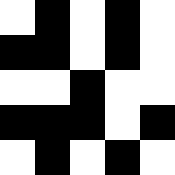[["white", "black", "white", "black", "white"], ["black", "black", "white", "black", "white"], ["white", "white", "black", "white", "white"], ["black", "black", "black", "white", "black"], ["white", "black", "white", "black", "white"]]